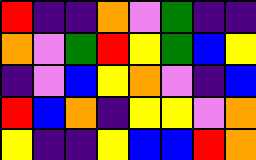[["red", "indigo", "indigo", "orange", "violet", "green", "indigo", "indigo"], ["orange", "violet", "green", "red", "yellow", "green", "blue", "yellow"], ["indigo", "violet", "blue", "yellow", "orange", "violet", "indigo", "blue"], ["red", "blue", "orange", "indigo", "yellow", "yellow", "violet", "orange"], ["yellow", "indigo", "indigo", "yellow", "blue", "blue", "red", "orange"]]